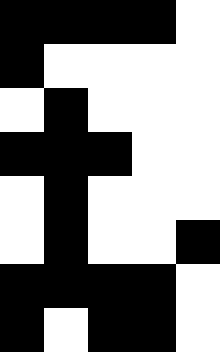[["black", "black", "black", "black", "white"], ["black", "white", "white", "white", "white"], ["white", "black", "white", "white", "white"], ["black", "black", "black", "white", "white"], ["white", "black", "white", "white", "white"], ["white", "black", "white", "white", "black"], ["black", "black", "black", "black", "white"], ["black", "white", "black", "black", "white"]]